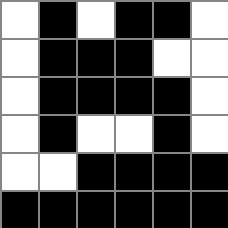[["white", "black", "white", "black", "black", "white"], ["white", "black", "black", "black", "white", "white"], ["white", "black", "black", "black", "black", "white"], ["white", "black", "white", "white", "black", "white"], ["white", "white", "black", "black", "black", "black"], ["black", "black", "black", "black", "black", "black"]]